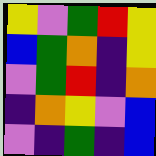[["yellow", "violet", "green", "red", "yellow"], ["blue", "green", "orange", "indigo", "yellow"], ["violet", "green", "red", "indigo", "orange"], ["indigo", "orange", "yellow", "violet", "blue"], ["violet", "indigo", "green", "indigo", "blue"]]